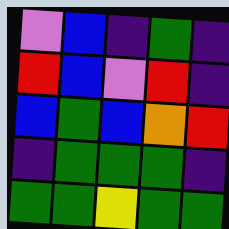[["violet", "blue", "indigo", "green", "indigo"], ["red", "blue", "violet", "red", "indigo"], ["blue", "green", "blue", "orange", "red"], ["indigo", "green", "green", "green", "indigo"], ["green", "green", "yellow", "green", "green"]]